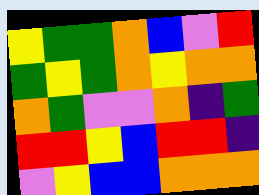[["yellow", "green", "green", "orange", "blue", "violet", "red"], ["green", "yellow", "green", "orange", "yellow", "orange", "orange"], ["orange", "green", "violet", "violet", "orange", "indigo", "green"], ["red", "red", "yellow", "blue", "red", "red", "indigo"], ["violet", "yellow", "blue", "blue", "orange", "orange", "orange"]]